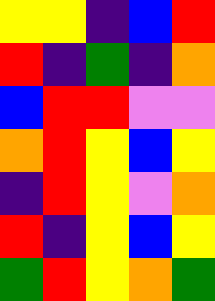[["yellow", "yellow", "indigo", "blue", "red"], ["red", "indigo", "green", "indigo", "orange"], ["blue", "red", "red", "violet", "violet"], ["orange", "red", "yellow", "blue", "yellow"], ["indigo", "red", "yellow", "violet", "orange"], ["red", "indigo", "yellow", "blue", "yellow"], ["green", "red", "yellow", "orange", "green"]]